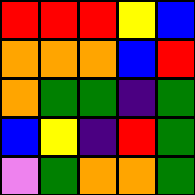[["red", "red", "red", "yellow", "blue"], ["orange", "orange", "orange", "blue", "red"], ["orange", "green", "green", "indigo", "green"], ["blue", "yellow", "indigo", "red", "green"], ["violet", "green", "orange", "orange", "green"]]